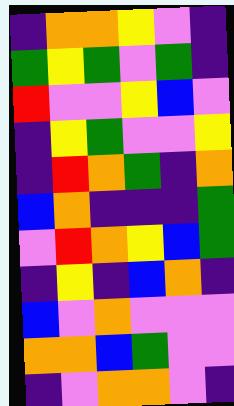[["indigo", "orange", "orange", "yellow", "violet", "indigo"], ["green", "yellow", "green", "violet", "green", "indigo"], ["red", "violet", "violet", "yellow", "blue", "violet"], ["indigo", "yellow", "green", "violet", "violet", "yellow"], ["indigo", "red", "orange", "green", "indigo", "orange"], ["blue", "orange", "indigo", "indigo", "indigo", "green"], ["violet", "red", "orange", "yellow", "blue", "green"], ["indigo", "yellow", "indigo", "blue", "orange", "indigo"], ["blue", "violet", "orange", "violet", "violet", "violet"], ["orange", "orange", "blue", "green", "violet", "violet"], ["indigo", "violet", "orange", "orange", "violet", "indigo"]]